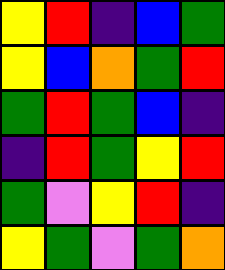[["yellow", "red", "indigo", "blue", "green"], ["yellow", "blue", "orange", "green", "red"], ["green", "red", "green", "blue", "indigo"], ["indigo", "red", "green", "yellow", "red"], ["green", "violet", "yellow", "red", "indigo"], ["yellow", "green", "violet", "green", "orange"]]